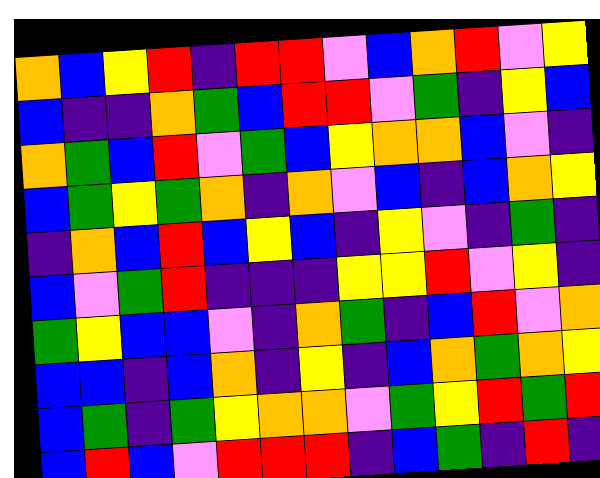[["orange", "blue", "yellow", "red", "indigo", "red", "red", "violet", "blue", "orange", "red", "violet", "yellow"], ["blue", "indigo", "indigo", "orange", "green", "blue", "red", "red", "violet", "green", "indigo", "yellow", "blue"], ["orange", "green", "blue", "red", "violet", "green", "blue", "yellow", "orange", "orange", "blue", "violet", "indigo"], ["blue", "green", "yellow", "green", "orange", "indigo", "orange", "violet", "blue", "indigo", "blue", "orange", "yellow"], ["indigo", "orange", "blue", "red", "blue", "yellow", "blue", "indigo", "yellow", "violet", "indigo", "green", "indigo"], ["blue", "violet", "green", "red", "indigo", "indigo", "indigo", "yellow", "yellow", "red", "violet", "yellow", "indigo"], ["green", "yellow", "blue", "blue", "violet", "indigo", "orange", "green", "indigo", "blue", "red", "violet", "orange"], ["blue", "blue", "indigo", "blue", "orange", "indigo", "yellow", "indigo", "blue", "orange", "green", "orange", "yellow"], ["blue", "green", "indigo", "green", "yellow", "orange", "orange", "violet", "green", "yellow", "red", "green", "red"], ["blue", "red", "blue", "violet", "red", "red", "red", "indigo", "blue", "green", "indigo", "red", "indigo"]]